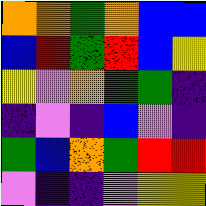[["orange", "orange", "green", "orange", "blue", "blue"], ["blue", "red", "green", "red", "blue", "yellow"], ["yellow", "violet", "orange", "green", "green", "indigo"], ["indigo", "violet", "indigo", "blue", "violet", "indigo"], ["green", "blue", "orange", "green", "red", "red"], ["violet", "indigo", "indigo", "violet", "yellow", "yellow"]]